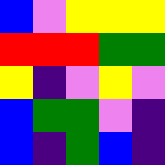[["blue", "violet", "yellow", "yellow", "yellow"], ["red", "red", "red", "green", "green"], ["yellow", "indigo", "violet", "yellow", "violet"], ["blue", "green", "green", "violet", "indigo"], ["blue", "indigo", "green", "blue", "indigo"]]